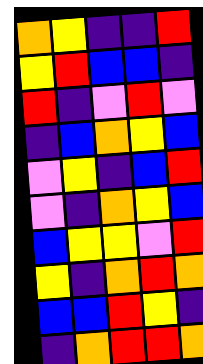[["orange", "yellow", "indigo", "indigo", "red"], ["yellow", "red", "blue", "blue", "indigo"], ["red", "indigo", "violet", "red", "violet"], ["indigo", "blue", "orange", "yellow", "blue"], ["violet", "yellow", "indigo", "blue", "red"], ["violet", "indigo", "orange", "yellow", "blue"], ["blue", "yellow", "yellow", "violet", "red"], ["yellow", "indigo", "orange", "red", "orange"], ["blue", "blue", "red", "yellow", "indigo"], ["indigo", "orange", "red", "red", "orange"]]